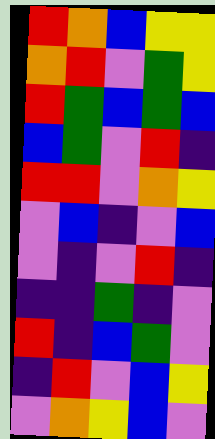[["red", "orange", "blue", "yellow", "yellow"], ["orange", "red", "violet", "green", "yellow"], ["red", "green", "blue", "green", "blue"], ["blue", "green", "violet", "red", "indigo"], ["red", "red", "violet", "orange", "yellow"], ["violet", "blue", "indigo", "violet", "blue"], ["violet", "indigo", "violet", "red", "indigo"], ["indigo", "indigo", "green", "indigo", "violet"], ["red", "indigo", "blue", "green", "violet"], ["indigo", "red", "violet", "blue", "yellow"], ["violet", "orange", "yellow", "blue", "violet"]]